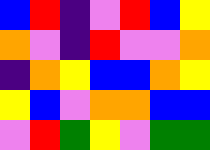[["blue", "red", "indigo", "violet", "red", "blue", "yellow"], ["orange", "violet", "indigo", "red", "violet", "violet", "orange"], ["indigo", "orange", "yellow", "blue", "blue", "orange", "yellow"], ["yellow", "blue", "violet", "orange", "orange", "blue", "blue"], ["violet", "red", "green", "yellow", "violet", "green", "green"]]